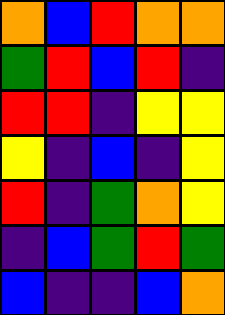[["orange", "blue", "red", "orange", "orange"], ["green", "red", "blue", "red", "indigo"], ["red", "red", "indigo", "yellow", "yellow"], ["yellow", "indigo", "blue", "indigo", "yellow"], ["red", "indigo", "green", "orange", "yellow"], ["indigo", "blue", "green", "red", "green"], ["blue", "indigo", "indigo", "blue", "orange"]]